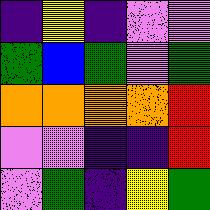[["indigo", "yellow", "indigo", "violet", "violet"], ["green", "blue", "green", "violet", "green"], ["orange", "orange", "orange", "orange", "red"], ["violet", "violet", "indigo", "indigo", "red"], ["violet", "green", "indigo", "yellow", "green"]]